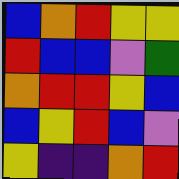[["blue", "orange", "red", "yellow", "yellow"], ["red", "blue", "blue", "violet", "green"], ["orange", "red", "red", "yellow", "blue"], ["blue", "yellow", "red", "blue", "violet"], ["yellow", "indigo", "indigo", "orange", "red"]]